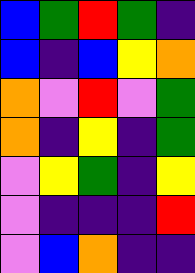[["blue", "green", "red", "green", "indigo"], ["blue", "indigo", "blue", "yellow", "orange"], ["orange", "violet", "red", "violet", "green"], ["orange", "indigo", "yellow", "indigo", "green"], ["violet", "yellow", "green", "indigo", "yellow"], ["violet", "indigo", "indigo", "indigo", "red"], ["violet", "blue", "orange", "indigo", "indigo"]]